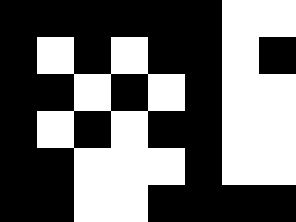[["black", "black", "black", "black", "black", "black", "white", "white"], ["black", "white", "black", "white", "black", "black", "white", "black"], ["black", "black", "white", "black", "white", "black", "white", "white"], ["black", "white", "black", "white", "black", "black", "white", "white"], ["black", "black", "white", "white", "white", "black", "white", "white"], ["black", "black", "white", "white", "black", "black", "black", "black"]]